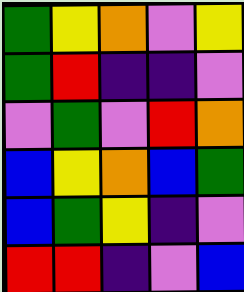[["green", "yellow", "orange", "violet", "yellow"], ["green", "red", "indigo", "indigo", "violet"], ["violet", "green", "violet", "red", "orange"], ["blue", "yellow", "orange", "blue", "green"], ["blue", "green", "yellow", "indigo", "violet"], ["red", "red", "indigo", "violet", "blue"]]